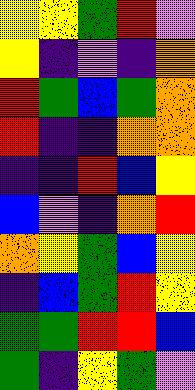[["yellow", "yellow", "green", "red", "violet"], ["yellow", "indigo", "violet", "indigo", "orange"], ["red", "green", "blue", "green", "orange"], ["red", "indigo", "indigo", "orange", "orange"], ["indigo", "indigo", "red", "blue", "yellow"], ["blue", "violet", "indigo", "orange", "red"], ["orange", "yellow", "green", "blue", "yellow"], ["indigo", "blue", "green", "red", "yellow"], ["green", "green", "red", "red", "blue"], ["green", "indigo", "yellow", "green", "violet"]]